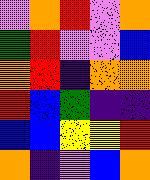[["violet", "orange", "red", "violet", "orange"], ["green", "red", "violet", "violet", "blue"], ["orange", "red", "indigo", "orange", "orange"], ["red", "blue", "green", "indigo", "indigo"], ["blue", "blue", "yellow", "yellow", "red"], ["orange", "indigo", "violet", "blue", "orange"]]